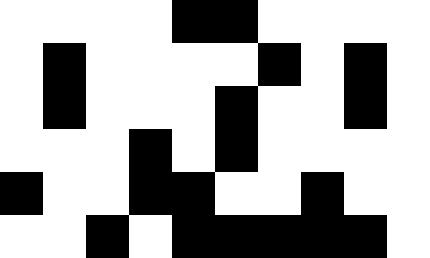[["white", "white", "white", "white", "black", "black", "white", "white", "white", "white"], ["white", "black", "white", "white", "white", "white", "black", "white", "black", "white"], ["white", "black", "white", "white", "white", "black", "white", "white", "black", "white"], ["white", "white", "white", "black", "white", "black", "white", "white", "white", "white"], ["black", "white", "white", "black", "black", "white", "white", "black", "white", "white"], ["white", "white", "black", "white", "black", "black", "black", "black", "black", "white"]]